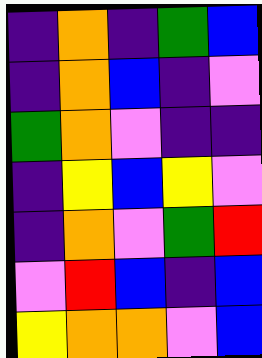[["indigo", "orange", "indigo", "green", "blue"], ["indigo", "orange", "blue", "indigo", "violet"], ["green", "orange", "violet", "indigo", "indigo"], ["indigo", "yellow", "blue", "yellow", "violet"], ["indigo", "orange", "violet", "green", "red"], ["violet", "red", "blue", "indigo", "blue"], ["yellow", "orange", "orange", "violet", "blue"]]